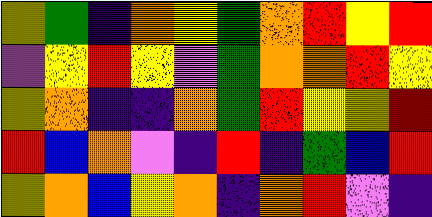[["yellow", "green", "indigo", "orange", "yellow", "green", "orange", "red", "yellow", "red"], ["violet", "yellow", "red", "yellow", "violet", "green", "orange", "orange", "red", "yellow"], ["yellow", "orange", "indigo", "indigo", "orange", "green", "red", "yellow", "yellow", "red"], ["red", "blue", "orange", "violet", "indigo", "red", "indigo", "green", "blue", "red"], ["yellow", "orange", "blue", "yellow", "orange", "indigo", "orange", "red", "violet", "indigo"]]